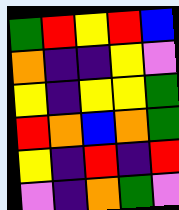[["green", "red", "yellow", "red", "blue"], ["orange", "indigo", "indigo", "yellow", "violet"], ["yellow", "indigo", "yellow", "yellow", "green"], ["red", "orange", "blue", "orange", "green"], ["yellow", "indigo", "red", "indigo", "red"], ["violet", "indigo", "orange", "green", "violet"]]